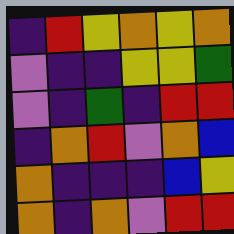[["indigo", "red", "yellow", "orange", "yellow", "orange"], ["violet", "indigo", "indigo", "yellow", "yellow", "green"], ["violet", "indigo", "green", "indigo", "red", "red"], ["indigo", "orange", "red", "violet", "orange", "blue"], ["orange", "indigo", "indigo", "indigo", "blue", "yellow"], ["orange", "indigo", "orange", "violet", "red", "red"]]